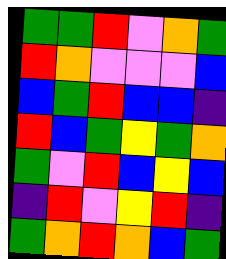[["green", "green", "red", "violet", "orange", "green"], ["red", "orange", "violet", "violet", "violet", "blue"], ["blue", "green", "red", "blue", "blue", "indigo"], ["red", "blue", "green", "yellow", "green", "orange"], ["green", "violet", "red", "blue", "yellow", "blue"], ["indigo", "red", "violet", "yellow", "red", "indigo"], ["green", "orange", "red", "orange", "blue", "green"]]